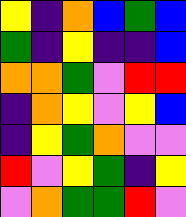[["yellow", "indigo", "orange", "blue", "green", "blue"], ["green", "indigo", "yellow", "indigo", "indigo", "blue"], ["orange", "orange", "green", "violet", "red", "red"], ["indigo", "orange", "yellow", "violet", "yellow", "blue"], ["indigo", "yellow", "green", "orange", "violet", "violet"], ["red", "violet", "yellow", "green", "indigo", "yellow"], ["violet", "orange", "green", "green", "red", "violet"]]